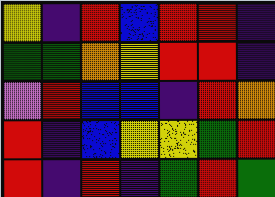[["yellow", "indigo", "red", "blue", "red", "red", "indigo"], ["green", "green", "orange", "yellow", "red", "red", "indigo"], ["violet", "red", "blue", "blue", "indigo", "red", "orange"], ["red", "indigo", "blue", "yellow", "yellow", "green", "red"], ["red", "indigo", "red", "indigo", "green", "red", "green"]]